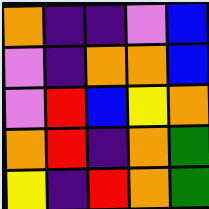[["orange", "indigo", "indigo", "violet", "blue"], ["violet", "indigo", "orange", "orange", "blue"], ["violet", "red", "blue", "yellow", "orange"], ["orange", "red", "indigo", "orange", "green"], ["yellow", "indigo", "red", "orange", "green"]]